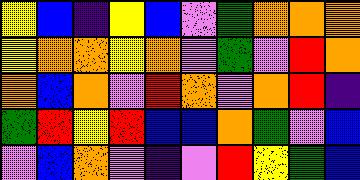[["yellow", "blue", "indigo", "yellow", "blue", "violet", "green", "orange", "orange", "orange"], ["yellow", "orange", "orange", "yellow", "orange", "violet", "green", "violet", "red", "orange"], ["orange", "blue", "orange", "violet", "red", "orange", "violet", "orange", "red", "indigo"], ["green", "red", "yellow", "red", "blue", "blue", "orange", "green", "violet", "blue"], ["violet", "blue", "orange", "violet", "indigo", "violet", "red", "yellow", "green", "blue"]]